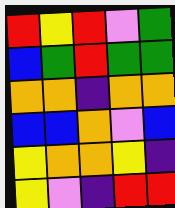[["red", "yellow", "red", "violet", "green"], ["blue", "green", "red", "green", "green"], ["orange", "orange", "indigo", "orange", "orange"], ["blue", "blue", "orange", "violet", "blue"], ["yellow", "orange", "orange", "yellow", "indigo"], ["yellow", "violet", "indigo", "red", "red"]]